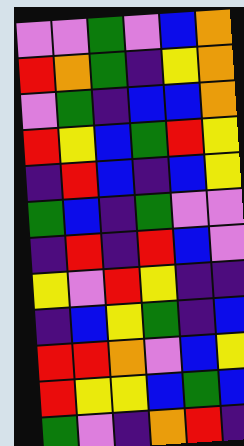[["violet", "violet", "green", "violet", "blue", "orange"], ["red", "orange", "green", "indigo", "yellow", "orange"], ["violet", "green", "indigo", "blue", "blue", "orange"], ["red", "yellow", "blue", "green", "red", "yellow"], ["indigo", "red", "blue", "indigo", "blue", "yellow"], ["green", "blue", "indigo", "green", "violet", "violet"], ["indigo", "red", "indigo", "red", "blue", "violet"], ["yellow", "violet", "red", "yellow", "indigo", "indigo"], ["indigo", "blue", "yellow", "green", "indigo", "blue"], ["red", "red", "orange", "violet", "blue", "yellow"], ["red", "yellow", "yellow", "blue", "green", "blue"], ["green", "violet", "indigo", "orange", "red", "indigo"]]